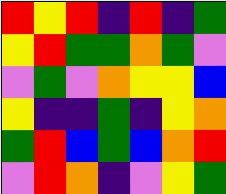[["red", "yellow", "red", "indigo", "red", "indigo", "green"], ["yellow", "red", "green", "green", "orange", "green", "violet"], ["violet", "green", "violet", "orange", "yellow", "yellow", "blue"], ["yellow", "indigo", "indigo", "green", "indigo", "yellow", "orange"], ["green", "red", "blue", "green", "blue", "orange", "red"], ["violet", "red", "orange", "indigo", "violet", "yellow", "green"]]